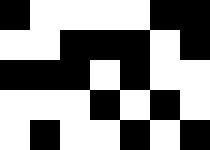[["black", "white", "white", "white", "white", "black", "black"], ["white", "white", "black", "black", "black", "white", "black"], ["black", "black", "black", "white", "black", "white", "white"], ["white", "white", "white", "black", "white", "black", "white"], ["white", "black", "white", "white", "black", "white", "black"]]